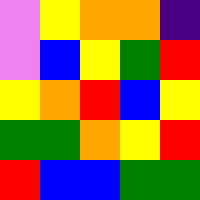[["violet", "yellow", "orange", "orange", "indigo"], ["violet", "blue", "yellow", "green", "red"], ["yellow", "orange", "red", "blue", "yellow"], ["green", "green", "orange", "yellow", "red"], ["red", "blue", "blue", "green", "green"]]